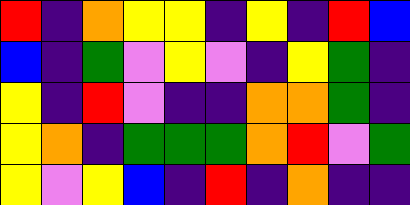[["red", "indigo", "orange", "yellow", "yellow", "indigo", "yellow", "indigo", "red", "blue"], ["blue", "indigo", "green", "violet", "yellow", "violet", "indigo", "yellow", "green", "indigo"], ["yellow", "indigo", "red", "violet", "indigo", "indigo", "orange", "orange", "green", "indigo"], ["yellow", "orange", "indigo", "green", "green", "green", "orange", "red", "violet", "green"], ["yellow", "violet", "yellow", "blue", "indigo", "red", "indigo", "orange", "indigo", "indigo"]]